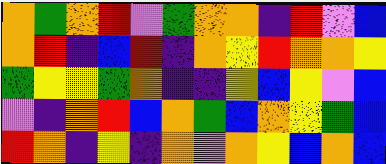[["orange", "green", "orange", "red", "violet", "green", "orange", "orange", "indigo", "red", "violet", "blue"], ["orange", "red", "indigo", "blue", "red", "indigo", "orange", "yellow", "red", "orange", "orange", "yellow"], ["green", "yellow", "yellow", "green", "orange", "indigo", "indigo", "yellow", "blue", "yellow", "violet", "blue"], ["violet", "indigo", "orange", "red", "blue", "orange", "green", "blue", "orange", "yellow", "green", "blue"], ["red", "orange", "indigo", "yellow", "indigo", "orange", "violet", "orange", "yellow", "blue", "orange", "blue"]]